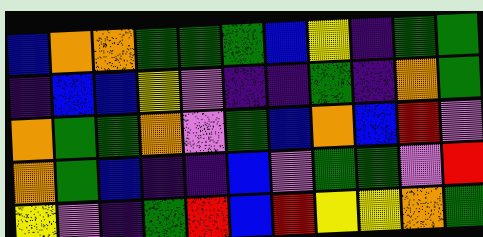[["blue", "orange", "orange", "green", "green", "green", "blue", "yellow", "indigo", "green", "green"], ["indigo", "blue", "blue", "yellow", "violet", "indigo", "indigo", "green", "indigo", "orange", "green"], ["orange", "green", "green", "orange", "violet", "green", "blue", "orange", "blue", "red", "violet"], ["orange", "green", "blue", "indigo", "indigo", "blue", "violet", "green", "green", "violet", "red"], ["yellow", "violet", "indigo", "green", "red", "blue", "red", "yellow", "yellow", "orange", "green"]]